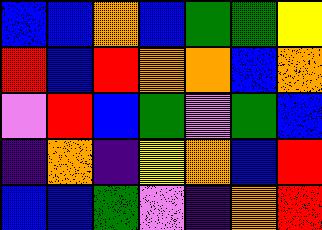[["blue", "blue", "orange", "blue", "green", "green", "yellow"], ["red", "blue", "red", "orange", "orange", "blue", "orange"], ["violet", "red", "blue", "green", "violet", "green", "blue"], ["indigo", "orange", "indigo", "yellow", "orange", "blue", "red"], ["blue", "blue", "green", "violet", "indigo", "orange", "red"]]